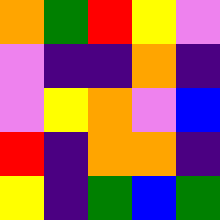[["orange", "green", "red", "yellow", "violet"], ["violet", "indigo", "indigo", "orange", "indigo"], ["violet", "yellow", "orange", "violet", "blue"], ["red", "indigo", "orange", "orange", "indigo"], ["yellow", "indigo", "green", "blue", "green"]]